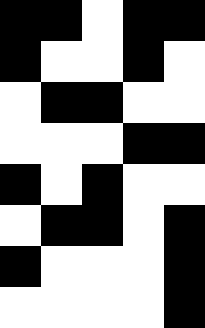[["black", "black", "white", "black", "black"], ["black", "white", "white", "black", "white"], ["white", "black", "black", "white", "white"], ["white", "white", "white", "black", "black"], ["black", "white", "black", "white", "white"], ["white", "black", "black", "white", "black"], ["black", "white", "white", "white", "black"], ["white", "white", "white", "white", "black"]]